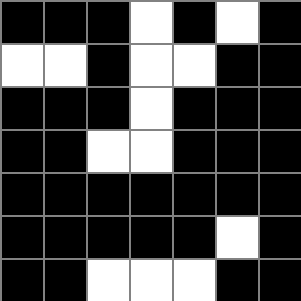[["black", "black", "black", "white", "black", "white", "black"], ["white", "white", "black", "white", "white", "black", "black"], ["black", "black", "black", "white", "black", "black", "black"], ["black", "black", "white", "white", "black", "black", "black"], ["black", "black", "black", "black", "black", "black", "black"], ["black", "black", "black", "black", "black", "white", "black"], ["black", "black", "white", "white", "white", "black", "black"]]